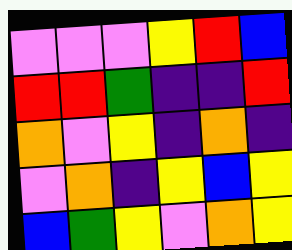[["violet", "violet", "violet", "yellow", "red", "blue"], ["red", "red", "green", "indigo", "indigo", "red"], ["orange", "violet", "yellow", "indigo", "orange", "indigo"], ["violet", "orange", "indigo", "yellow", "blue", "yellow"], ["blue", "green", "yellow", "violet", "orange", "yellow"]]